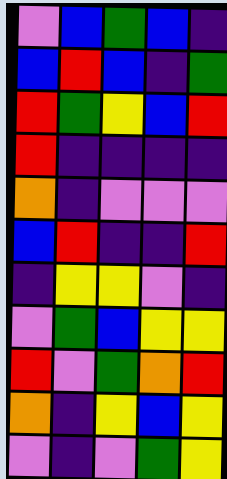[["violet", "blue", "green", "blue", "indigo"], ["blue", "red", "blue", "indigo", "green"], ["red", "green", "yellow", "blue", "red"], ["red", "indigo", "indigo", "indigo", "indigo"], ["orange", "indigo", "violet", "violet", "violet"], ["blue", "red", "indigo", "indigo", "red"], ["indigo", "yellow", "yellow", "violet", "indigo"], ["violet", "green", "blue", "yellow", "yellow"], ["red", "violet", "green", "orange", "red"], ["orange", "indigo", "yellow", "blue", "yellow"], ["violet", "indigo", "violet", "green", "yellow"]]